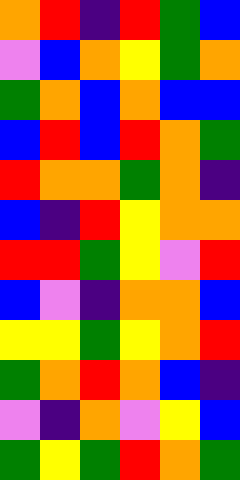[["orange", "red", "indigo", "red", "green", "blue"], ["violet", "blue", "orange", "yellow", "green", "orange"], ["green", "orange", "blue", "orange", "blue", "blue"], ["blue", "red", "blue", "red", "orange", "green"], ["red", "orange", "orange", "green", "orange", "indigo"], ["blue", "indigo", "red", "yellow", "orange", "orange"], ["red", "red", "green", "yellow", "violet", "red"], ["blue", "violet", "indigo", "orange", "orange", "blue"], ["yellow", "yellow", "green", "yellow", "orange", "red"], ["green", "orange", "red", "orange", "blue", "indigo"], ["violet", "indigo", "orange", "violet", "yellow", "blue"], ["green", "yellow", "green", "red", "orange", "green"]]